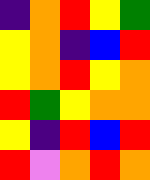[["indigo", "orange", "red", "yellow", "green"], ["yellow", "orange", "indigo", "blue", "red"], ["yellow", "orange", "red", "yellow", "orange"], ["red", "green", "yellow", "orange", "orange"], ["yellow", "indigo", "red", "blue", "red"], ["red", "violet", "orange", "red", "orange"]]